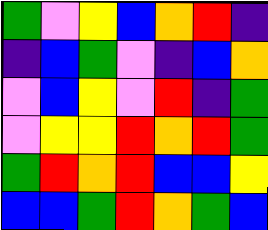[["green", "violet", "yellow", "blue", "orange", "red", "indigo"], ["indigo", "blue", "green", "violet", "indigo", "blue", "orange"], ["violet", "blue", "yellow", "violet", "red", "indigo", "green"], ["violet", "yellow", "yellow", "red", "orange", "red", "green"], ["green", "red", "orange", "red", "blue", "blue", "yellow"], ["blue", "blue", "green", "red", "orange", "green", "blue"]]